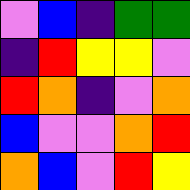[["violet", "blue", "indigo", "green", "green"], ["indigo", "red", "yellow", "yellow", "violet"], ["red", "orange", "indigo", "violet", "orange"], ["blue", "violet", "violet", "orange", "red"], ["orange", "blue", "violet", "red", "yellow"]]